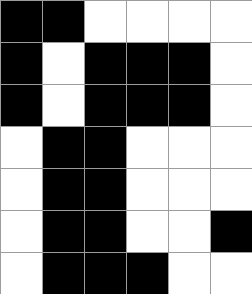[["black", "black", "white", "white", "white", "white"], ["black", "white", "black", "black", "black", "white"], ["black", "white", "black", "black", "black", "white"], ["white", "black", "black", "white", "white", "white"], ["white", "black", "black", "white", "white", "white"], ["white", "black", "black", "white", "white", "black"], ["white", "black", "black", "black", "white", "white"]]